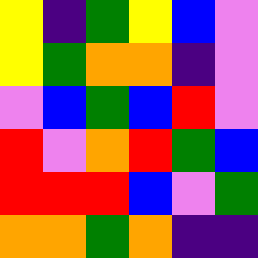[["yellow", "indigo", "green", "yellow", "blue", "violet"], ["yellow", "green", "orange", "orange", "indigo", "violet"], ["violet", "blue", "green", "blue", "red", "violet"], ["red", "violet", "orange", "red", "green", "blue"], ["red", "red", "red", "blue", "violet", "green"], ["orange", "orange", "green", "orange", "indigo", "indigo"]]